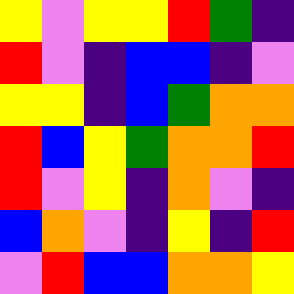[["yellow", "violet", "yellow", "yellow", "red", "green", "indigo"], ["red", "violet", "indigo", "blue", "blue", "indigo", "violet"], ["yellow", "yellow", "indigo", "blue", "green", "orange", "orange"], ["red", "blue", "yellow", "green", "orange", "orange", "red"], ["red", "violet", "yellow", "indigo", "orange", "violet", "indigo"], ["blue", "orange", "violet", "indigo", "yellow", "indigo", "red"], ["violet", "red", "blue", "blue", "orange", "orange", "yellow"]]